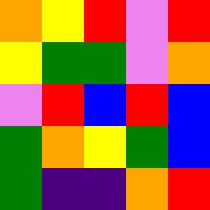[["orange", "yellow", "red", "violet", "red"], ["yellow", "green", "green", "violet", "orange"], ["violet", "red", "blue", "red", "blue"], ["green", "orange", "yellow", "green", "blue"], ["green", "indigo", "indigo", "orange", "red"]]